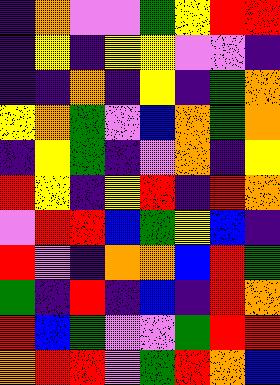[["indigo", "orange", "violet", "violet", "green", "yellow", "red", "red"], ["indigo", "yellow", "indigo", "yellow", "yellow", "violet", "violet", "indigo"], ["indigo", "indigo", "orange", "indigo", "yellow", "indigo", "green", "orange"], ["yellow", "orange", "green", "violet", "blue", "orange", "green", "orange"], ["indigo", "yellow", "green", "indigo", "violet", "orange", "indigo", "yellow"], ["red", "yellow", "indigo", "yellow", "red", "indigo", "red", "orange"], ["violet", "red", "red", "blue", "green", "yellow", "blue", "indigo"], ["red", "violet", "indigo", "orange", "orange", "blue", "red", "green"], ["green", "indigo", "red", "indigo", "blue", "indigo", "red", "orange"], ["red", "blue", "green", "violet", "violet", "green", "red", "red"], ["orange", "red", "red", "violet", "green", "red", "orange", "blue"]]